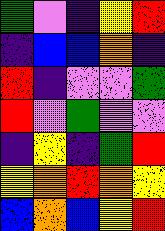[["green", "violet", "indigo", "yellow", "red"], ["indigo", "blue", "blue", "orange", "indigo"], ["red", "indigo", "violet", "violet", "green"], ["red", "violet", "green", "violet", "violet"], ["indigo", "yellow", "indigo", "green", "red"], ["yellow", "orange", "red", "orange", "yellow"], ["blue", "orange", "blue", "yellow", "red"]]